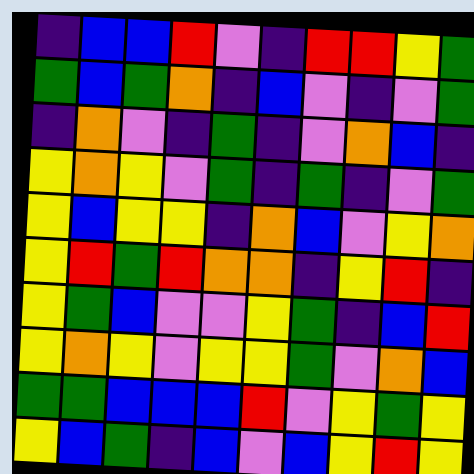[["indigo", "blue", "blue", "red", "violet", "indigo", "red", "red", "yellow", "green"], ["green", "blue", "green", "orange", "indigo", "blue", "violet", "indigo", "violet", "green"], ["indigo", "orange", "violet", "indigo", "green", "indigo", "violet", "orange", "blue", "indigo"], ["yellow", "orange", "yellow", "violet", "green", "indigo", "green", "indigo", "violet", "green"], ["yellow", "blue", "yellow", "yellow", "indigo", "orange", "blue", "violet", "yellow", "orange"], ["yellow", "red", "green", "red", "orange", "orange", "indigo", "yellow", "red", "indigo"], ["yellow", "green", "blue", "violet", "violet", "yellow", "green", "indigo", "blue", "red"], ["yellow", "orange", "yellow", "violet", "yellow", "yellow", "green", "violet", "orange", "blue"], ["green", "green", "blue", "blue", "blue", "red", "violet", "yellow", "green", "yellow"], ["yellow", "blue", "green", "indigo", "blue", "violet", "blue", "yellow", "red", "yellow"]]